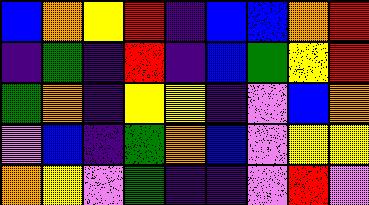[["blue", "orange", "yellow", "red", "indigo", "blue", "blue", "orange", "red"], ["indigo", "green", "indigo", "red", "indigo", "blue", "green", "yellow", "red"], ["green", "orange", "indigo", "yellow", "yellow", "indigo", "violet", "blue", "orange"], ["violet", "blue", "indigo", "green", "orange", "blue", "violet", "yellow", "yellow"], ["orange", "yellow", "violet", "green", "indigo", "indigo", "violet", "red", "violet"]]